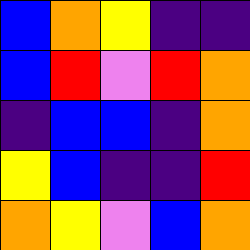[["blue", "orange", "yellow", "indigo", "indigo"], ["blue", "red", "violet", "red", "orange"], ["indigo", "blue", "blue", "indigo", "orange"], ["yellow", "blue", "indigo", "indigo", "red"], ["orange", "yellow", "violet", "blue", "orange"]]